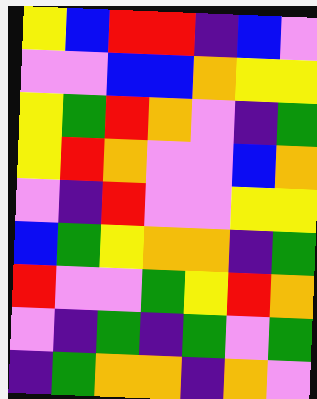[["yellow", "blue", "red", "red", "indigo", "blue", "violet"], ["violet", "violet", "blue", "blue", "orange", "yellow", "yellow"], ["yellow", "green", "red", "orange", "violet", "indigo", "green"], ["yellow", "red", "orange", "violet", "violet", "blue", "orange"], ["violet", "indigo", "red", "violet", "violet", "yellow", "yellow"], ["blue", "green", "yellow", "orange", "orange", "indigo", "green"], ["red", "violet", "violet", "green", "yellow", "red", "orange"], ["violet", "indigo", "green", "indigo", "green", "violet", "green"], ["indigo", "green", "orange", "orange", "indigo", "orange", "violet"]]